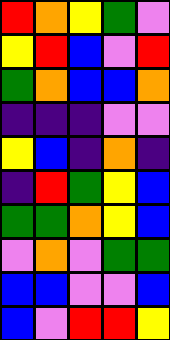[["red", "orange", "yellow", "green", "violet"], ["yellow", "red", "blue", "violet", "red"], ["green", "orange", "blue", "blue", "orange"], ["indigo", "indigo", "indigo", "violet", "violet"], ["yellow", "blue", "indigo", "orange", "indigo"], ["indigo", "red", "green", "yellow", "blue"], ["green", "green", "orange", "yellow", "blue"], ["violet", "orange", "violet", "green", "green"], ["blue", "blue", "violet", "violet", "blue"], ["blue", "violet", "red", "red", "yellow"]]